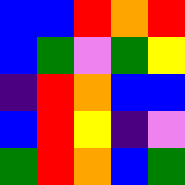[["blue", "blue", "red", "orange", "red"], ["blue", "green", "violet", "green", "yellow"], ["indigo", "red", "orange", "blue", "blue"], ["blue", "red", "yellow", "indigo", "violet"], ["green", "red", "orange", "blue", "green"]]